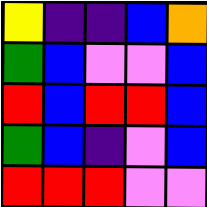[["yellow", "indigo", "indigo", "blue", "orange"], ["green", "blue", "violet", "violet", "blue"], ["red", "blue", "red", "red", "blue"], ["green", "blue", "indigo", "violet", "blue"], ["red", "red", "red", "violet", "violet"]]